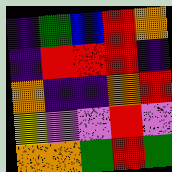[["indigo", "green", "blue", "red", "orange"], ["indigo", "red", "red", "red", "indigo"], ["orange", "indigo", "indigo", "orange", "red"], ["yellow", "violet", "violet", "red", "violet"], ["orange", "orange", "green", "red", "green"]]